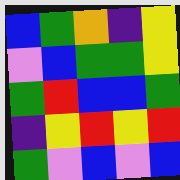[["blue", "green", "orange", "indigo", "yellow"], ["violet", "blue", "green", "green", "yellow"], ["green", "red", "blue", "blue", "green"], ["indigo", "yellow", "red", "yellow", "red"], ["green", "violet", "blue", "violet", "blue"]]